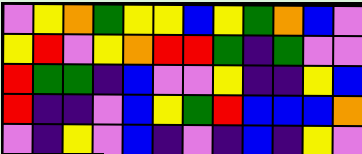[["violet", "yellow", "orange", "green", "yellow", "yellow", "blue", "yellow", "green", "orange", "blue", "violet"], ["yellow", "red", "violet", "yellow", "orange", "red", "red", "green", "indigo", "green", "violet", "violet"], ["red", "green", "green", "indigo", "blue", "violet", "violet", "yellow", "indigo", "indigo", "yellow", "blue"], ["red", "indigo", "indigo", "violet", "blue", "yellow", "green", "red", "blue", "blue", "blue", "orange"], ["violet", "indigo", "yellow", "violet", "blue", "indigo", "violet", "indigo", "blue", "indigo", "yellow", "violet"]]